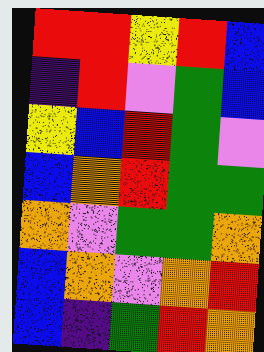[["red", "red", "yellow", "red", "blue"], ["indigo", "red", "violet", "green", "blue"], ["yellow", "blue", "red", "green", "violet"], ["blue", "orange", "red", "green", "green"], ["orange", "violet", "green", "green", "orange"], ["blue", "orange", "violet", "orange", "red"], ["blue", "indigo", "green", "red", "orange"]]